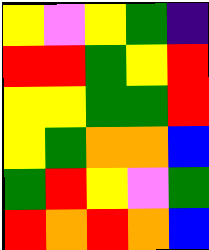[["yellow", "violet", "yellow", "green", "indigo"], ["red", "red", "green", "yellow", "red"], ["yellow", "yellow", "green", "green", "red"], ["yellow", "green", "orange", "orange", "blue"], ["green", "red", "yellow", "violet", "green"], ["red", "orange", "red", "orange", "blue"]]